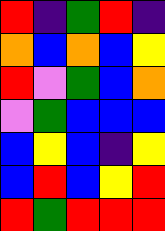[["red", "indigo", "green", "red", "indigo"], ["orange", "blue", "orange", "blue", "yellow"], ["red", "violet", "green", "blue", "orange"], ["violet", "green", "blue", "blue", "blue"], ["blue", "yellow", "blue", "indigo", "yellow"], ["blue", "red", "blue", "yellow", "red"], ["red", "green", "red", "red", "red"]]